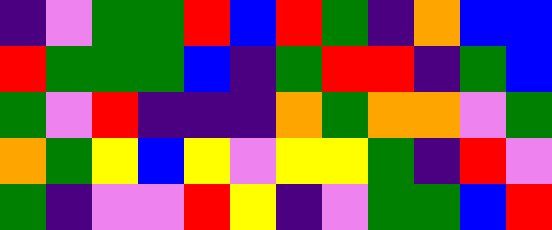[["indigo", "violet", "green", "green", "red", "blue", "red", "green", "indigo", "orange", "blue", "blue"], ["red", "green", "green", "green", "blue", "indigo", "green", "red", "red", "indigo", "green", "blue"], ["green", "violet", "red", "indigo", "indigo", "indigo", "orange", "green", "orange", "orange", "violet", "green"], ["orange", "green", "yellow", "blue", "yellow", "violet", "yellow", "yellow", "green", "indigo", "red", "violet"], ["green", "indigo", "violet", "violet", "red", "yellow", "indigo", "violet", "green", "green", "blue", "red"]]